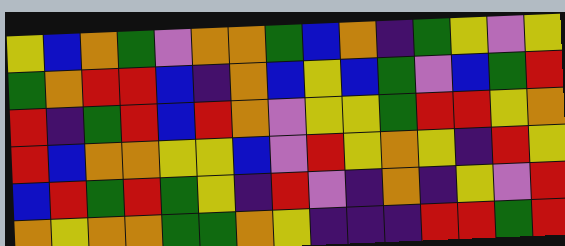[["yellow", "blue", "orange", "green", "violet", "orange", "orange", "green", "blue", "orange", "indigo", "green", "yellow", "violet", "yellow"], ["green", "orange", "red", "red", "blue", "indigo", "orange", "blue", "yellow", "blue", "green", "violet", "blue", "green", "red"], ["red", "indigo", "green", "red", "blue", "red", "orange", "violet", "yellow", "yellow", "green", "red", "red", "yellow", "orange"], ["red", "blue", "orange", "orange", "yellow", "yellow", "blue", "violet", "red", "yellow", "orange", "yellow", "indigo", "red", "yellow"], ["blue", "red", "green", "red", "green", "yellow", "indigo", "red", "violet", "indigo", "orange", "indigo", "yellow", "violet", "red"], ["orange", "yellow", "orange", "orange", "green", "green", "orange", "yellow", "indigo", "indigo", "indigo", "red", "red", "green", "red"]]